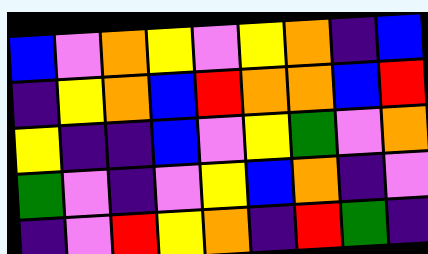[["blue", "violet", "orange", "yellow", "violet", "yellow", "orange", "indigo", "blue"], ["indigo", "yellow", "orange", "blue", "red", "orange", "orange", "blue", "red"], ["yellow", "indigo", "indigo", "blue", "violet", "yellow", "green", "violet", "orange"], ["green", "violet", "indigo", "violet", "yellow", "blue", "orange", "indigo", "violet"], ["indigo", "violet", "red", "yellow", "orange", "indigo", "red", "green", "indigo"]]